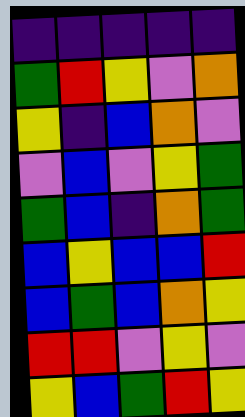[["indigo", "indigo", "indigo", "indigo", "indigo"], ["green", "red", "yellow", "violet", "orange"], ["yellow", "indigo", "blue", "orange", "violet"], ["violet", "blue", "violet", "yellow", "green"], ["green", "blue", "indigo", "orange", "green"], ["blue", "yellow", "blue", "blue", "red"], ["blue", "green", "blue", "orange", "yellow"], ["red", "red", "violet", "yellow", "violet"], ["yellow", "blue", "green", "red", "yellow"]]